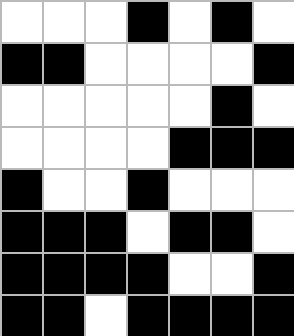[["white", "white", "white", "black", "white", "black", "white"], ["black", "black", "white", "white", "white", "white", "black"], ["white", "white", "white", "white", "white", "black", "white"], ["white", "white", "white", "white", "black", "black", "black"], ["black", "white", "white", "black", "white", "white", "white"], ["black", "black", "black", "white", "black", "black", "white"], ["black", "black", "black", "black", "white", "white", "black"], ["black", "black", "white", "black", "black", "black", "black"]]